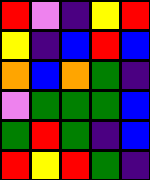[["red", "violet", "indigo", "yellow", "red"], ["yellow", "indigo", "blue", "red", "blue"], ["orange", "blue", "orange", "green", "indigo"], ["violet", "green", "green", "green", "blue"], ["green", "red", "green", "indigo", "blue"], ["red", "yellow", "red", "green", "indigo"]]